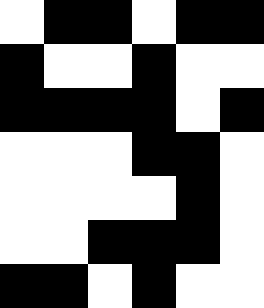[["white", "black", "black", "white", "black", "black"], ["black", "white", "white", "black", "white", "white"], ["black", "black", "black", "black", "white", "black"], ["white", "white", "white", "black", "black", "white"], ["white", "white", "white", "white", "black", "white"], ["white", "white", "black", "black", "black", "white"], ["black", "black", "white", "black", "white", "white"]]